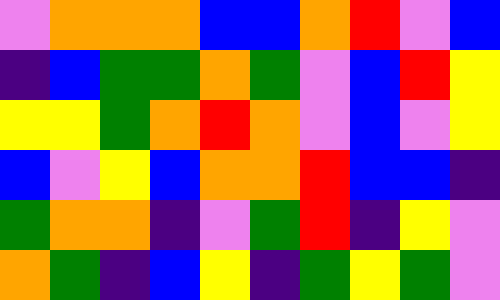[["violet", "orange", "orange", "orange", "blue", "blue", "orange", "red", "violet", "blue"], ["indigo", "blue", "green", "green", "orange", "green", "violet", "blue", "red", "yellow"], ["yellow", "yellow", "green", "orange", "red", "orange", "violet", "blue", "violet", "yellow"], ["blue", "violet", "yellow", "blue", "orange", "orange", "red", "blue", "blue", "indigo"], ["green", "orange", "orange", "indigo", "violet", "green", "red", "indigo", "yellow", "violet"], ["orange", "green", "indigo", "blue", "yellow", "indigo", "green", "yellow", "green", "violet"]]